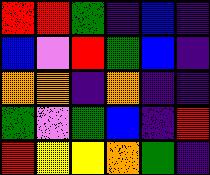[["red", "red", "green", "indigo", "blue", "indigo"], ["blue", "violet", "red", "green", "blue", "indigo"], ["orange", "orange", "indigo", "orange", "indigo", "indigo"], ["green", "violet", "green", "blue", "indigo", "red"], ["red", "yellow", "yellow", "orange", "green", "indigo"]]